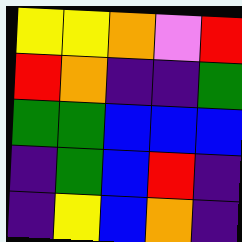[["yellow", "yellow", "orange", "violet", "red"], ["red", "orange", "indigo", "indigo", "green"], ["green", "green", "blue", "blue", "blue"], ["indigo", "green", "blue", "red", "indigo"], ["indigo", "yellow", "blue", "orange", "indigo"]]